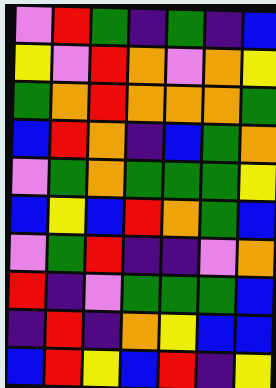[["violet", "red", "green", "indigo", "green", "indigo", "blue"], ["yellow", "violet", "red", "orange", "violet", "orange", "yellow"], ["green", "orange", "red", "orange", "orange", "orange", "green"], ["blue", "red", "orange", "indigo", "blue", "green", "orange"], ["violet", "green", "orange", "green", "green", "green", "yellow"], ["blue", "yellow", "blue", "red", "orange", "green", "blue"], ["violet", "green", "red", "indigo", "indigo", "violet", "orange"], ["red", "indigo", "violet", "green", "green", "green", "blue"], ["indigo", "red", "indigo", "orange", "yellow", "blue", "blue"], ["blue", "red", "yellow", "blue", "red", "indigo", "yellow"]]